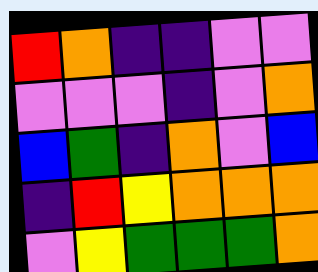[["red", "orange", "indigo", "indigo", "violet", "violet"], ["violet", "violet", "violet", "indigo", "violet", "orange"], ["blue", "green", "indigo", "orange", "violet", "blue"], ["indigo", "red", "yellow", "orange", "orange", "orange"], ["violet", "yellow", "green", "green", "green", "orange"]]